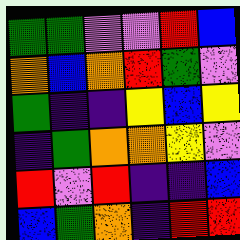[["green", "green", "violet", "violet", "red", "blue"], ["orange", "blue", "orange", "red", "green", "violet"], ["green", "indigo", "indigo", "yellow", "blue", "yellow"], ["indigo", "green", "orange", "orange", "yellow", "violet"], ["red", "violet", "red", "indigo", "indigo", "blue"], ["blue", "green", "orange", "indigo", "red", "red"]]